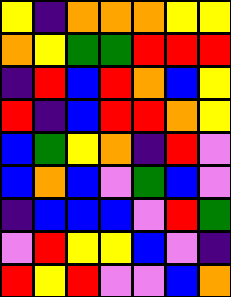[["yellow", "indigo", "orange", "orange", "orange", "yellow", "yellow"], ["orange", "yellow", "green", "green", "red", "red", "red"], ["indigo", "red", "blue", "red", "orange", "blue", "yellow"], ["red", "indigo", "blue", "red", "red", "orange", "yellow"], ["blue", "green", "yellow", "orange", "indigo", "red", "violet"], ["blue", "orange", "blue", "violet", "green", "blue", "violet"], ["indigo", "blue", "blue", "blue", "violet", "red", "green"], ["violet", "red", "yellow", "yellow", "blue", "violet", "indigo"], ["red", "yellow", "red", "violet", "violet", "blue", "orange"]]